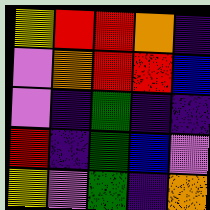[["yellow", "red", "red", "orange", "indigo"], ["violet", "orange", "red", "red", "blue"], ["violet", "indigo", "green", "indigo", "indigo"], ["red", "indigo", "green", "blue", "violet"], ["yellow", "violet", "green", "indigo", "orange"]]